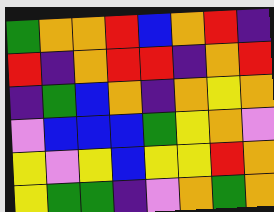[["green", "orange", "orange", "red", "blue", "orange", "red", "indigo"], ["red", "indigo", "orange", "red", "red", "indigo", "orange", "red"], ["indigo", "green", "blue", "orange", "indigo", "orange", "yellow", "orange"], ["violet", "blue", "blue", "blue", "green", "yellow", "orange", "violet"], ["yellow", "violet", "yellow", "blue", "yellow", "yellow", "red", "orange"], ["yellow", "green", "green", "indigo", "violet", "orange", "green", "orange"]]